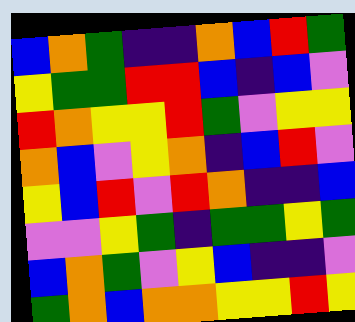[["blue", "orange", "green", "indigo", "indigo", "orange", "blue", "red", "green"], ["yellow", "green", "green", "red", "red", "blue", "indigo", "blue", "violet"], ["red", "orange", "yellow", "yellow", "red", "green", "violet", "yellow", "yellow"], ["orange", "blue", "violet", "yellow", "orange", "indigo", "blue", "red", "violet"], ["yellow", "blue", "red", "violet", "red", "orange", "indigo", "indigo", "blue"], ["violet", "violet", "yellow", "green", "indigo", "green", "green", "yellow", "green"], ["blue", "orange", "green", "violet", "yellow", "blue", "indigo", "indigo", "violet"], ["green", "orange", "blue", "orange", "orange", "yellow", "yellow", "red", "yellow"]]